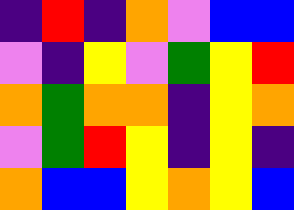[["indigo", "red", "indigo", "orange", "violet", "blue", "blue"], ["violet", "indigo", "yellow", "violet", "green", "yellow", "red"], ["orange", "green", "orange", "orange", "indigo", "yellow", "orange"], ["violet", "green", "red", "yellow", "indigo", "yellow", "indigo"], ["orange", "blue", "blue", "yellow", "orange", "yellow", "blue"]]